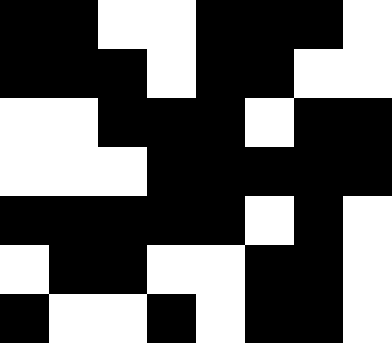[["black", "black", "white", "white", "black", "black", "black", "white"], ["black", "black", "black", "white", "black", "black", "white", "white"], ["white", "white", "black", "black", "black", "white", "black", "black"], ["white", "white", "white", "black", "black", "black", "black", "black"], ["black", "black", "black", "black", "black", "white", "black", "white"], ["white", "black", "black", "white", "white", "black", "black", "white"], ["black", "white", "white", "black", "white", "black", "black", "white"]]